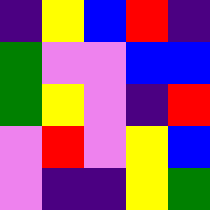[["indigo", "yellow", "blue", "red", "indigo"], ["green", "violet", "violet", "blue", "blue"], ["green", "yellow", "violet", "indigo", "red"], ["violet", "red", "violet", "yellow", "blue"], ["violet", "indigo", "indigo", "yellow", "green"]]